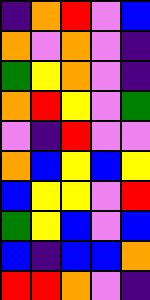[["indigo", "orange", "red", "violet", "blue"], ["orange", "violet", "orange", "violet", "indigo"], ["green", "yellow", "orange", "violet", "indigo"], ["orange", "red", "yellow", "violet", "green"], ["violet", "indigo", "red", "violet", "violet"], ["orange", "blue", "yellow", "blue", "yellow"], ["blue", "yellow", "yellow", "violet", "red"], ["green", "yellow", "blue", "violet", "blue"], ["blue", "indigo", "blue", "blue", "orange"], ["red", "red", "orange", "violet", "indigo"]]